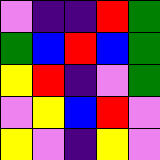[["violet", "indigo", "indigo", "red", "green"], ["green", "blue", "red", "blue", "green"], ["yellow", "red", "indigo", "violet", "green"], ["violet", "yellow", "blue", "red", "violet"], ["yellow", "violet", "indigo", "yellow", "violet"]]